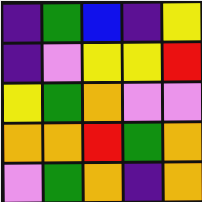[["indigo", "green", "blue", "indigo", "yellow"], ["indigo", "violet", "yellow", "yellow", "red"], ["yellow", "green", "orange", "violet", "violet"], ["orange", "orange", "red", "green", "orange"], ["violet", "green", "orange", "indigo", "orange"]]